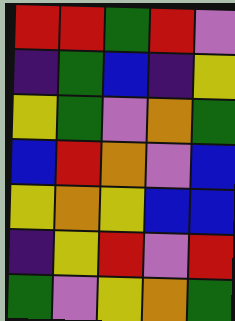[["red", "red", "green", "red", "violet"], ["indigo", "green", "blue", "indigo", "yellow"], ["yellow", "green", "violet", "orange", "green"], ["blue", "red", "orange", "violet", "blue"], ["yellow", "orange", "yellow", "blue", "blue"], ["indigo", "yellow", "red", "violet", "red"], ["green", "violet", "yellow", "orange", "green"]]